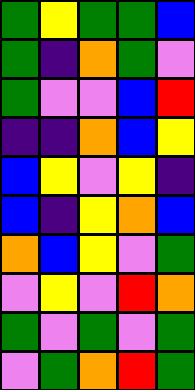[["green", "yellow", "green", "green", "blue"], ["green", "indigo", "orange", "green", "violet"], ["green", "violet", "violet", "blue", "red"], ["indigo", "indigo", "orange", "blue", "yellow"], ["blue", "yellow", "violet", "yellow", "indigo"], ["blue", "indigo", "yellow", "orange", "blue"], ["orange", "blue", "yellow", "violet", "green"], ["violet", "yellow", "violet", "red", "orange"], ["green", "violet", "green", "violet", "green"], ["violet", "green", "orange", "red", "green"]]